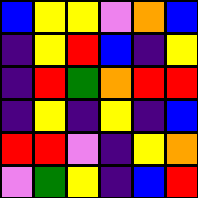[["blue", "yellow", "yellow", "violet", "orange", "blue"], ["indigo", "yellow", "red", "blue", "indigo", "yellow"], ["indigo", "red", "green", "orange", "red", "red"], ["indigo", "yellow", "indigo", "yellow", "indigo", "blue"], ["red", "red", "violet", "indigo", "yellow", "orange"], ["violet", "green", "yellow", "indigo", "blue", "red"]]